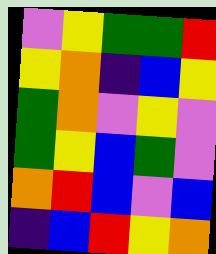[["violet", "yellow", "green", "green", "red"], ["yellow", "orange", "indigo", "blue", "yellow"], ["green", "orange", "violet", "yellow", "violet"], ["green", "yellow", "blue", "green", "violet"], ["orange", "red", "blue", "violet", "blue"], ["indigo", "blue", "red", "yellow", "orange"]]